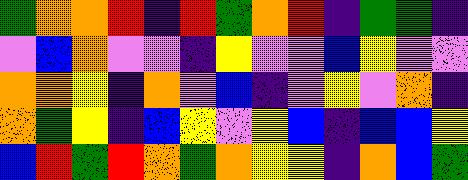[["green", "orange", "orange", "red", "indigo", "red", "green", "orange", "red", "indigo", "green", "green", "indigo"], ["violet", "blue", "orange", "violet", "violet", "indigo", "yellow", "violet", "violet", "blue", "yellow", "violet", "violet"], ["orange", "orange", "yellow", "indigo", "orange", "violet", "blue", "indigo", "violet", "yellow", "violet", "orange", "indigo"], ["orange", "green", "yellow", "indigo", "blue", "yellow", "violet", "yellow", "blue", "indigo", "blue", "blue", "yellow"], ["blue", "red", "green", "red", "orange", "green", "orange", "yellow", "yellow", "indigo", "orange", "blue", "green"]]